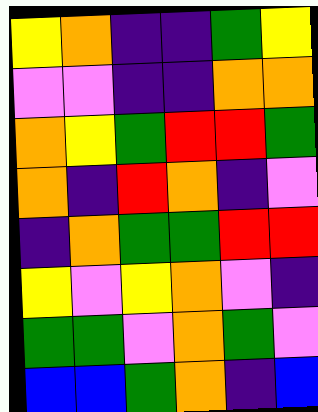[["yellow", "orange", "indigo", "indigo", "green", "yellow"], ["violet", "violet", "indigo", "indigo", "orange", "orange"], ["orange", "yellow", "green", "red", "red", "green"], ["orange", "indigo", "red", "orange", "indigo", "violet"], ["indigo", "orange", "green", "green", "red", "red"], ["yellow", "violet", "yellow", "orange", "violet", "indigo"], ["green", "green", "violet", "orange", "green", "violet"], ["blue", "blue", "green", "orange", "indigo", "blue"]]